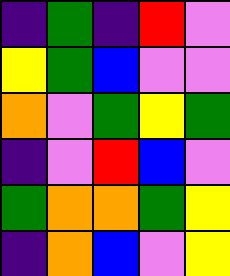[["indigo", "green", "indigo", "red", "violet"], ["yellow", "green", "blue", "violet", "violet"], ["orange", "violet", "green", "yellow", "green"], ["indigo", "violet", "red", "blue", "violet"], ["green", "orange", "orange", "green", "yellow"], ["indigo", "orange", "blue", "violet", "yellow"]]